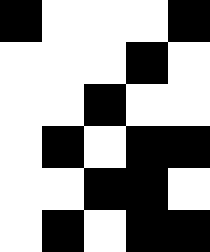[["black", "white", "white", "white", "black"], ["white", "white", "white", "black", "white"], ["white", "white", "black", "white", "white"], ["white", "black", "white", "black", "black"], ["white", "white", "black", "black", "white"], ["white", "black", "white", "black", "black"]]